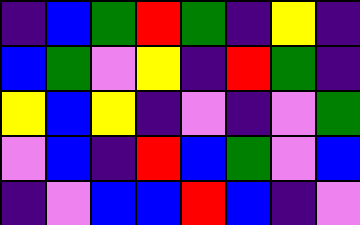[["indigo", "blue", "green", "red", "green", "indigo", "yellow", "indigo"], ["blue", "green", "violet", "yellow", "indigo", "red", "green", "indigo"], ["yellow", "blue", "yellow", "indigo", "violet", "indigo", "violet", "green"], ["violet", "blue", "indigo", "red", "blue", "green", "violet", "blue"], ["indigo", "violet", "blue", "blue", "red", "blue", "indigo", "violet"]]